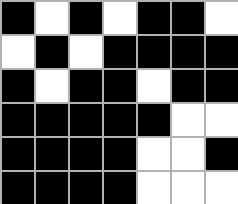[["black", "white", "black", "white", "black", "black", "white"], ["white", "black", "white", "black", "black", "black", "black"], ["black", "white", "black", "black", "white", "black", "black"], ["black", "black", "black", "black", "black", "white", "white"], ["black", "black", "black", "black", "white", "white", "black"], ["black", "black", "black", "black", "white", "white", "white"]]